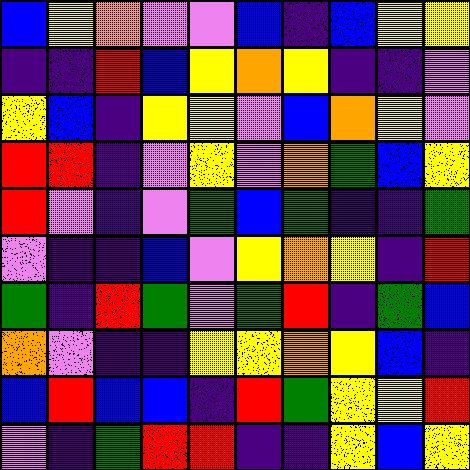[["blue", "yellow", "orange", "violet", "violet", "blue", "indigo", "blue", "yellow", "yellow"], ["indigo", "indigo", "red", "blue", "yellow", "orange", "yellow", "indigo", "indigo", "violet"], ["yellow", "blue", "indigo", "yellow", "yellow", "violet", "blue", "orange", "yellow", "violet"], ["red", "red", "indigo", "violet", "yellow", "violet", "orange", "green", "blue", "yellow"], ["red", "violet", "indigo", "violet", "green", "blue", "green", "indigo", "indigo", "green"], ["violet", "indigo", "indigo", "blue", "violet", "yellow", "orange", "yellow", "indigo", "red"], ["green", "indigo", "red", "green", "violet", "green", "red", "indigo", "green", "blue"], ["orange", "violet", "indigo", "indigo", "yellow", "yellow", "orange", "yellow", "blue", "indigo"], ["blue", "red", "blue", "blue", "indigo", "red", "green", "yellow", "yellow", "red"], ["violet", "indigo", "green", "red", "red", "indigo", "indigo", "yellow", "blue", "yellow"]]